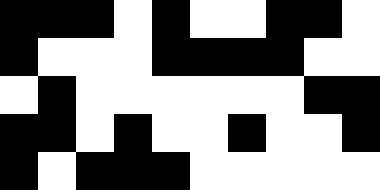[["black", "black", "black", "white", "black", "white", "white", "black", "black", "white"], ["black", "white", "white", "white", "black", "black", "black", "black", "white", "white"], ["white", "black", "white", "white", "white", "white", "white", "white", "black", "black"], ["black", "black", "white", "black", "white", "white", "black", "white", "white", "black"], ["black", "white", "black", "black", "black", "white", "white", "white", "white", "white"]]